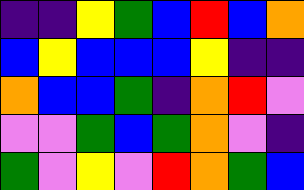[["indigo", "indigo", "yellow", "green", "blue", "red", "blue", "orange"], ["blue", "yellow", "blue", "blue", "blue", "yellow", "indigo", "indigo"], ["orange", "blue", "blue", "green", "indigo", "orange", "red", "violet"], ["violet", "violet", "green", "blue", "green", "orange", "violet", "indigo"], ["green", "violet", "yellow", "violet", "red", "orange", "green", "blue"]]